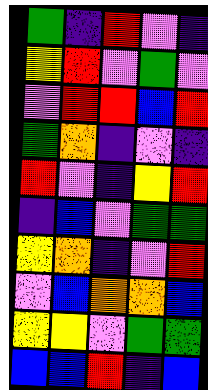[["green", "indigo", "red", "violet", "indigo"], ["yellow", "red", "violet", "green", "violet"], ["violet", "red", "red", "blue", "red"], ["green", "orange", "indigo", "violet", "indigo"], ["red", "violet", "indigo", "yellow", "red"], ["indigo", "blue", "violet", "green", "green"], ["yellow", "orange", "indigo", "violet", "red"], ["violet", "blue", "orange", "orange", "blue"], ["yellow", "yellow", "violet", "green", "green"], ["blue", "blue", "red", "indigo", "blue"]]